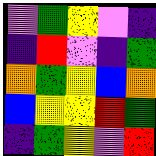[["violet", "green", "yellow", "violet", "indigo"], ["indigo", "red", "violet", "indigo", "green"], ["orange", "green", "yellow", "blue", "orange"], ["blue", "yellow", "yellow", "red", "green"], ["indigo", "green", "yellow", "violet", "red"]]